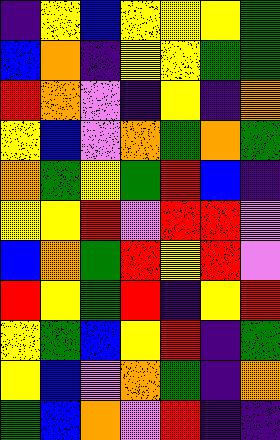[["indigo", "yellow", "blue", "yellow", "yellow", "yellow", "green"], ["blue", "orange", "indigo", "yellow", "yellow", "green", "green"], ["red", "orange", "violet", "indigo", "yellow", "indigo", "orange"], ["yellow", "blue", "violet", "orange", "green", "orange", "green"], ["orange", "green", "yellow", "green", "red", "blue", "indigo"], ["yellow", "yellow", "red", "violet", "red", "red", "violet"], ["blue", "orange", "green", "red", "yellow", "red", "violet"], ["red", "yellow", "green", "red", "indigo", "yellow", "red"], ["yellow", "green", "blue", "yellow", "red", "indigo", "green"], ["yellow", "blue", "violet", "orange", "green", "indigo", "orange"], ["green", "blue", "orange", "violet", "red", "indigo", "indigo"]]